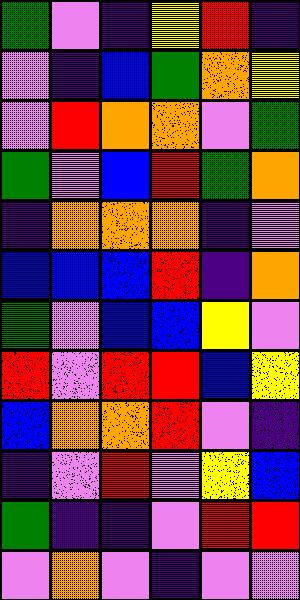[["green", "violet", "indigo", "yellow", "red", "indigo"], ["violet", "indigo", "blue", "green", "orange", "yellow"], ["violet", "red", "orange", "orange", "violet", "green"], ["green", "violet", "blue", "red", "green", "orange"], ["indigo", "orange", "orange", "orange", "indigo", "violet"], ["blue", "blue", "blue", "red", "indigo", "orange"], ["green", "violet", "blue", "blue", "yellow", "violet"], ["red", "violet", "red", "red", "blue", "yellow"], ["blue", "orange", "orange", "red", "violet", "indigo"], ["indigo", "violet", "red", "violet", "yellow", "blue"], ["green", "indigo", "indigo", "violet", "red", "red"], ["violet", "orange", "violet", "indigo", "violet", "violet"]]